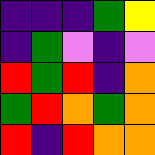[["indigo", "indigo", "indigo", "green", "yellow"], ["indigo", "green", "violet", "indigo", "violet"], ["red", "green", "red", "indigo", "orange"], ["green", "red", "orange", "green", "orange"], ["red", "indigo", "red", "orange", "orange"]]